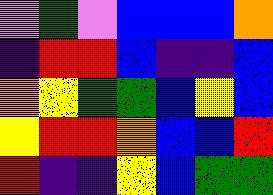[["violet", "green", "violet", "blue", "blue", "blue", "orange"], ["indigo", "red", "red", "blue", "indigo", "indigo", "blue"], ["orange", "yellow", "green", "green", "blue", "yellow", "blue"], ["yellow", "red", "red", "orange", "blue", "blue", "red"], ["red", "indigo", "indigo", "yellow", "blue", "green", "green"]]